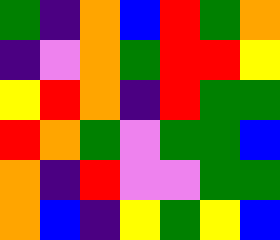[["green", "indigo", "orange", "blue", "red", "green", "orange"], ["indigo", "violet", "orange", "green", "red", "red", "yellow"], ["yellow", "red", "orange", "indigo", "red", "green", "green"], ["red", "orange", "green", "violet", "green", "green", "blue"], ["orange", "indigo", "red", "violet", "violet", "green", "green"], ["orange", "blue", "indigo", "yellow", "green", "yellow", "blue"]]